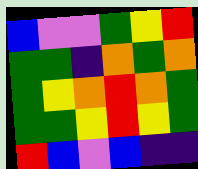[["blue", "violet", "violet", "green", "yellow", "red"], ["green", "green", "indigo", "orange", "green", "orange"], ["green", "yellow", "orange", "red", "orange", "green"], ["green", "green", "yellow", "red", "yellow", "green"], ["red", "blue", "violet", "blue", "indigo", "indigo"]]